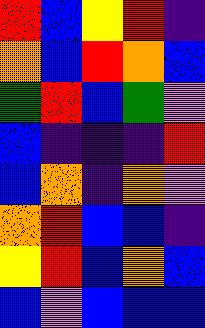[["red", "blue", "yellow", "red", "indigo"], ["orange", "blue", "red", "orange", "blue"], ["green", "red", "blue", "green", "violet"], ["blue", "indigo", "indigo", "indigo", "red"], ["blue", "orange", "indigo", "orange", "violet"], ["orange", "red", "blue", "blue", "indigo"], ["yellow", "red", "blue", "orange", "blue"], ["blue", "violet", "blue", "blue", "blue"]]